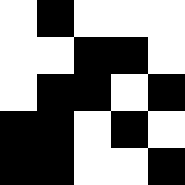[["white", "black", "white", "white", "white"], ["white", "white", "black", "black", "white"], ["white", "black", "black", "white", "black"], ["black", "black", "white", "black", "white"], ["black", "black", "white", "white", "black"]]